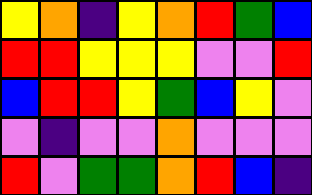[["yellow", "orange", "indigo", "yellow", "orange", "red", "green", "blue"], ["red", "red", "yellow", "yellow", "yellow", "violet", "violet", "red"], ["blue", "red", "red", "yellow", "green", "blue", "yellow", "violet"], ["violet", "indigo", "violet", "violet", "orange", "violet", "violet", "violet"], ["red", "violet", "green", "green", "orange", "red", "blue", "indigo"]]